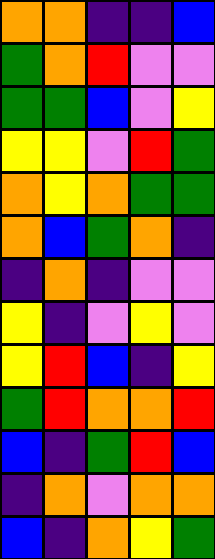[["orange", "orange", "indigo", "indigo", "blue"], ["green", "orange", "red", "violet", "violet"], ["green", "green", "blue", "violet", "yellow"], ["yellow", "yellow", "violet", "red", "green"], ["orange", "yellow", "orange", "green", "green"], ["orange", "blue", "green", "orange", "indigo"], ["indigo", "orange", "indigo", "violet", "violet"], ["yellow", "indigo", "violet", "yellow", "violet"], ["yellow", "red", "blue", "indigo", "yellow"], ["green", "red", "orange", "orange", "red"], ["blue", "indigo", "green", "red", "blue"], ["indigo", "orange", "violet", "orange", "orange"], ["blue", "indigo", "orange", "yellow", "green"]]